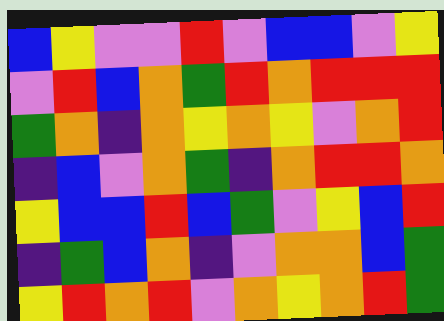[["blue", "yellow", "violet", "violet", "red", "violet", "blue", "blue", "violet", "yellow"], ["violet", "red", "blue", "orange", "green", "red", "orange", "red", "red", "red"], ["green", "orange", "indigo", "orange", "yellow", "orange", "yellow", "violet", "orange", "red"], ["indigo", "blue", "violet", "orange", "green", "indigo", "orange", "red", "red", "orange"], ["yellow", "blue", "blue", "red", "blue", "green", "violet", "yellow", "blue", "red"], ["indigo", "green", "blue", "orange", "indigo", "violet", "orange", "orange", "blue", "green"], ["yellow", "red", "orange", "red", "violet", "orange", "yellow", "orange", "red", "green"]]